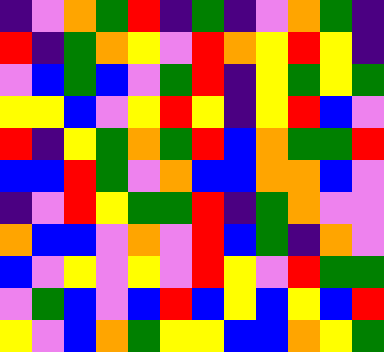[["indigo", "violet", "orange", "green", "red", "indigo", "green", "indigo", "violet", "orange", "green", "indigo"], ["red", "indigo", "green", "orange", "yellow", "violet", "red", "orange", "yellow", "red", "yellow", "indigo"], ["violet", "blue", "green", "blue", "violet", "green", "red", "indigo", "yellow", "green", "yellow", "green"], ["yellow", "yellow", "blue", "violet", "yellow", "red", "yellow", "indigo", "yellow", "red", "blue", "violet"], ["red", "indigo", "yellow", "green", "orange", "green", "red", "blue", "orange", "green", "green", "red"], ["blue", "blue", "red", "green", "violet", "orange", "blue", "blue", "orange", "orange", "blue", "violet"], ["indigo", "violet", "red", "yellow", "green", "green", "red", "indigo", "green", "orange", "violet", "violet"], ["orange", "blue", "blue", "violet", "orange", "violet", "red", "blue", "green", "indigo", "orange", "violet"], ["blue", "violet", "yellow", "violet", "yellow", "violet", "red", "yellow", "violet", "red", "green", "green"], ["violet", "green", "blue", "violet", "blue", "red", "blue", "yellow", "blue", "yellow", "blue", "red"], ["yellow", "violet", "blue", "orange", "green", "yellow", "yellow", "blue", "blue", "orange", "yellow", "green"]]